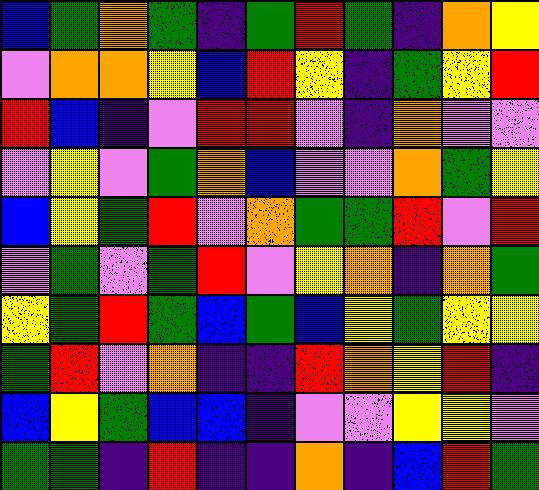[["blue", "green", "orange", "green", "indigo", "green", "red", "green", "indigo", "orange", "yellow"], ["violet", "orange", "orange", "yellow", "blue", "red", "yellow", "indigo", "green", "yellow", "red"], ["red", "blue", "indigo", "violet", "red", "red", "violet", "indigo", "orange", "violet", "violet"], ["violet", "yellow", "violet", "green", "orange", "blue", "violet", "violet", "orange", "green", "yellow"], ["blue", "yellow", "green", "red", "violet", "orange", "green", "green", "red", "violet", "red"], ["violet", "green", "violet", "green", "red", "violet", "yellow", "orange", "indigo", "orange", "green"], ["yellow", "green", "red", "green", "blue", "green", "blue", "yellow", "green", "yellow", "yellow"], ["green", "red", "violet", "orange", "indigo", "indigo", "red", "orange", "yellow", "red", "indigo"], ["blue", "yellow", "green", "blue", "blue", "indigo", "violet", "violet", "yellow", "yellow", "violet"], ["green", "green", "indigo", "red", "indigo", "indigo", "orange", "indigo", "blue", "red", "green"]]